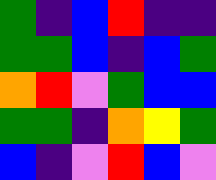[["green", "indigo", "blue", "red", "indigo", "indigo"], ["green", "green", "blue", "indigo", "blue", "green"], ["orange", "red", "violet", "green", "blue", "blue"], ["green", "green", "indigo", "orange", "yellow", "green"], ["blue", "indigo", "violet", "red", "blue", "violet"]]